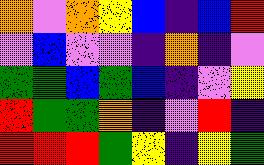[["orange", "violet", "orange", "yellow", "blue", "indigo", "blue", "red"], ["violet", "blue", "violet", "violet", "indigo", "orange", "indigo", "violet"], ["green", "green", "blue", "green", "blue", "indigo", "violet", "yellow"], ["red", "green", "green", "orange", "indigo", "violet", "red", "indigo"], ["red", "red", "red", "green", "yellow", "indigo", "yellow", "green"]]